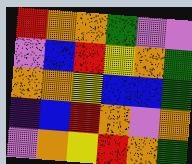[["red", "orange", "orange", "green", "violet", "violet"], ["violet", "blue", "red", "yellow", "orange", "green"], ["orange", "orange", "yellow", "blue", "blue", "green"], ["indigo", "blue", "red", "orange", "violet", "orange"], ["violet", "orange", "yellow", "red", "orange", "green"]]